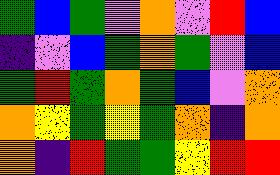[["green", "blue", "green", "violet", "orange", "violet", "red", "blue"], ["indigo", "violet", "blue", "green", "orange", "green", "violet", "blue"], ["green", "red", "green", "orange", "green", "blue", "violet", "orange"], ["orange", "yellow", "green", "yellow", "green", "orange", "indigo", "orange"], ["orange", "indigo", "red", "green", "green", "yellow", "red", "red"]]